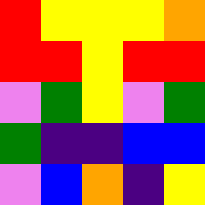[["red", "yellow", "yellow", "yellow", "orange"], ["red", "red", "yellow", "red", "red"], ["violet", "green", "yellow", "violet", "green"], ["green", "indigo", "indigo", "blue", "blue"], ["violet", "blue", "orange", "indigo", "yellow"]]